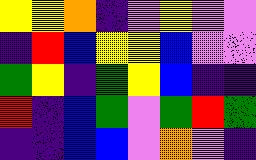[["yellow", "yellow", "orange", "indigo", "violet", "yellow", "violet", "violet"], ["indigo", "red", "blue", "yellow", "yellow", "blue", "violet", "violet"], ["green", "yellow", "indigo", "green", "yellow", "blue", "indigo", "indigo"], ["red", "indigo", "blue", "green", "violet", "green", "red", "green"], ["indigo", "indigo", "blue", "blue", "violet", "orange", "violet", "indigo"]]